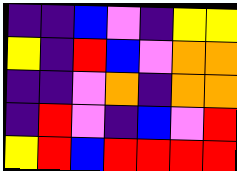[["indigo", "indigo", "blue", "violet", "indigo", "yellow", "yellow"], ["yellow", "indigo", "red", "blue", "violet", "orange", "orange"], ["indigo", "indigo", "violet", "orange", "indigo", "orange", "orange"], ["indigo", "red", "violet", "indigo", "blue", "violet", "red"], ["yellow", "red", "blue", "red", "red", "red", "red"]]